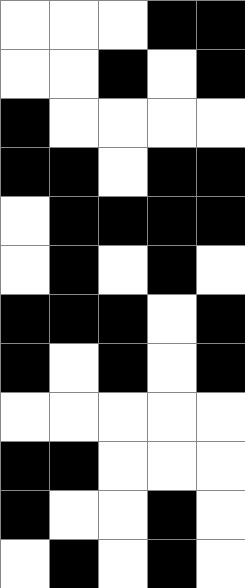[["white", "white", "white", "black", "black"], ["white", "white", "black", "white", "black"], ["black", "white", "white", "white", "white"], ["black", "black", "white", "black", "black"], ["white", "black", "black", "black", "black"], ["white", "black", "white", "black", "white"], ["black", "black", "black", "white", "black"], ["black", "white", "black", "white", "black"], ["white", "white", "white", "white", "white"], ["black", "black", "white", "white", "white"], ["black", "white", "white", "black", "white"], ["white", "black", "white", "black", "white"]]